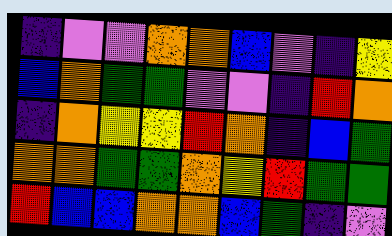[["indigo", "violet", "violet", "orange", "orange", "blue", "violet", "indigo", "yellow"], ["blue", "orange", "green", "green", "violet", "violet", "indigo", "red", "orange"], ["indigo", "orange", "yellow", "yellow", "red", "orange", "indigo", "blue", "green"], ["orange", "orange", "green", "green", "orange", "yellow", "red", "green", "green"], ["red", "blue", "blue", "orange", "orange", "blue", "green", "indigo", "violet"]]